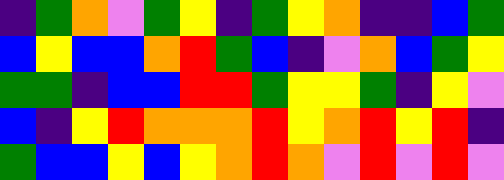[["indigo", "green", "orange", "violet", "green", "yellow", "indigo", "green", "yellow", "orange", "indigo", "indigo", "blue", "green"], ["blue", "yellow", "blue", "blue", "orange", "red", "green", "blue", "indigo", "violet", "orange", "blue", "green", "yellow"], ["green", "green", "indigo", "blue", "blue", "red", "red", "green", "yellow", "yellow", "green", "indigo", "yellow", "violet"], ["blue", "indigo", "yellow", "red", "orange", "orange", "orange", "red", "yellow", "orange", "red", "yellow", "red", "indigo"], ["green", "blue", "blue", "yellow", "blue", "yellow", "orange", "red", "orange", "violet", "red", "violet", "red", "violet"]]